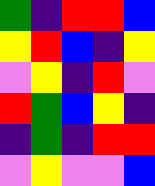[["green", "indigo", "red", "red", "blue"], ["yellow", "red", "blue", "indigo", "yellow"], ["violet", "yellow", "indigo", "red", "violet"], ["red", "green", "blue", "yellow", "indigo"], ["indigo", "green", "indigo", "red", "red"], ["violet", "yellow", "violet", "violet", "blue"]]